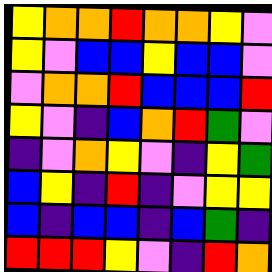[["yellow", "orange", "orange", "red", "orange", "orange", "yellow", "violet"], ["yellow", "violet", "blue", "blue", "yellow", "blue", "blue", "violet"], ["violet", "orange", "orange", "red", "blue", "blue", "blue", "red"], ["yellow", "violet", "indigo", "blue", "orange", "red", "green", "violet"], ["indigo", "violet", "orange", "yellow", "violet", "indigo", "yellow", "green"], ["blue", "yellow", "indigo", "red", "indigo", "violet", "yellow", "yellow"], ["blue", "indigo", "blue", "blue", "indigo", "blue", "green", "indigo"], ["red", "red", "red", "yellow", "violet", "indigo", "red", "orange"]]